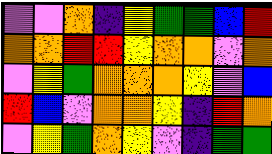[["violet", "violet", "orange", "indigo", "yellow", "green", "green", "blue", "red"], ["orange", "orange", "red", "red", "yellow", "orange", "orange", "violet", "orange"], ["violet", "yellow", "green", "orange", "orange", "orange", "yellow", "violet", "blue"], ["red", "blue", "violet", "orange", "orange", "yellow", "indigo", "red", "orange"], ["violet", "yellow", "green", "orange", "yellow", "violet", "indigo", "green", "green"]]